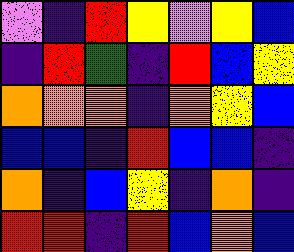[["violet", "indigo", "red", "yellow", "violet", "yellow", "blue"], ["indigo", "red", "green", "indigo", "red", "blue", "yellow"], ["orange", "orange", "orange", "indigo", "orange", "yellow", "blue"], ["blue", "blue", "indigo", "red", "blue", "blue", "indigo"], ["orange", "indigo", "blue", "yellow", "indigo", "orange", "indigo"], ["red", "red", "indigo", "red", "blue", "orange", "blue"]]